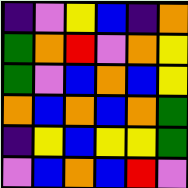[["indigo", "violet", "yellow", "blue", "indigo", "orange"], ["green", "orange", "red", "violet", "orange", "yellow"], ["green", "violet", "blue", "orange", "blue", "yellow"], ["orange", "blue", "orange", "blue", "orange", "green"], ["indigo", "yellow", "blue", "yellow", "yellow", "green"], ["violet", "blue", "orange", "blue", "red", "violet"]]